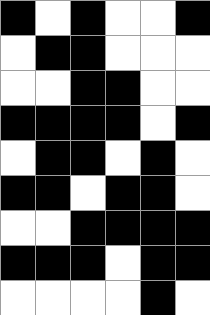[["black", "white", "black", "white", "white", "black"], ["white", "black", "black", "white", "white", "white"], ["white", "white", "black", "black", "white", "white"], ["black", "black", "black", "black", "white", "black"], ["white", "black", "black", "white", "black", "white"], ["black", "black", "white", "black", "black", "white"], ["white", "white", "black", "black", "black", "black"], ["black", "black", "black", "white", "black", "black"], ["white", "white", "white", "white", "black", "white"]]